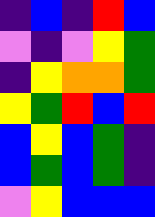[["indigo", "blue", "indigo", "red", "blue"], ["violet", "indigo", "violet", "yellow", "green"], ["indigo", "yellow", "orange", "orange", "green"], ["yellow", "green", "red", "blue", "red"], ["blue", "yellow", "blue", "green", "indigo"], ["blue", "green", "blue", "green", "indigo"], ["violet", "yellow", "blue", "blue", "blue"]]